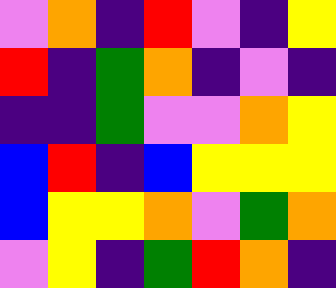[["violet", "orange", "indigo", "red", "violet", "indigo", "yellow"], ["red", "indigo", "green", "orange", "indigo", "violet", "indigo"], ["indigo", "indigo", "green", "violet", "violet", "orange", "yellow"], ["blue", "red", "indigo", "blue", "yellow", "yellow", "yellow"], ["blue", "yellow", "yellow", "orange", "violet", "green", "orange"], ["violet", "yellow", "indigo", "green", "red", "orange", "indigo"]]